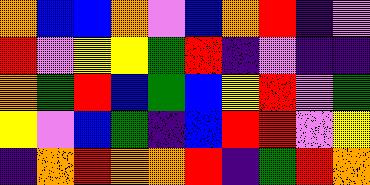[["orange", "blue", "blue", "orange", "violet", "blue", "orange", "red", "indigo", "violet"], ["red", "violet", "yellow", "yellow", "green", "red", "indigo", "violet", "indigo", "indigo"], ["orange", "green", "red", "blue", "green", "blue", "yellow", "red", "violet", "green"], ["yellow", "violet", "blue", "green", "indigo", "blue", "red", "red", "violet", "yellow"], ["indigo", "orange", "red", "orange", "orange", "red", "indigo", "green", "red", "orange"]]